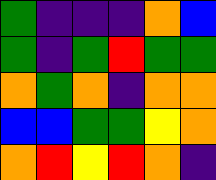[["green", "indigo", "indigo", "indigo", "orange", "blue"], ["green", "indigo", "green", "red", "green", "green"], ["orange", "green", "orange", "indigo", "orange", "orange"], ["blue", "blue", "green", "green", "yellow", "orange"], ["orange", "red", "yellow", "red", "orange", "indigo"]]